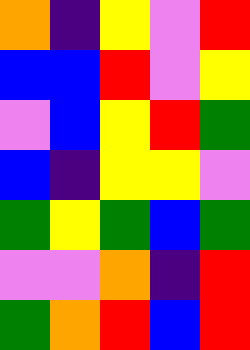[["orange", "indigo", "yellow", "violet", "red"], ["blue", "blue", "red", "violet", "yellow"], ["violet", "blue", "yellow", "red", "green"], ["blue", "indigo", "yellow", "yellow", "violet"], ["green", "yellow", "green", "blue", "green"], ["violet", "violet", "orange", "indigo", "red"], ["green", "orange", "red", "blue", "red"]]